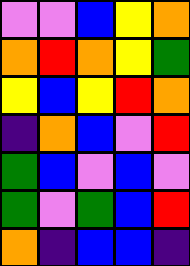[["violet", "violet", "blue", "yellow", "orange"], ["orange", "red", "orange", "yellow", "green"], ["yellow", "blue", "yellow", "red", "orange"], ["indigo", "orange", "blue", "violet", "red"], ["green", "blue", "violet", "blue", "violet"], ["green", "violet", "green", "blue", "red"], ["orange", "indigo", "blue", "blue", "indigo"]]